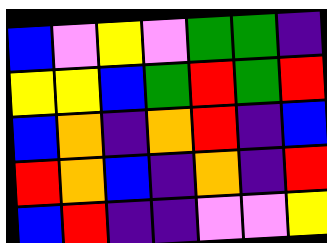[["blue", "violet", "yellow", "violet", "green", "green", "indigo"], ["yellow", "yellow", "blue", "green", "red", "green", "red"], ["blue", "orange", "indigo", "orange", "red", "indigo", "blue"], ["red", "orange", "blue", "indigo", "orange", "indigo", "red"], ["blue", "red", "indigo", "indigo", "violet", "violet", "yellow"]]